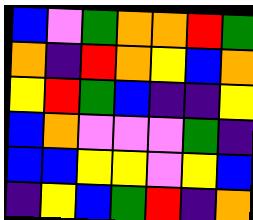[["blue", "violet", "green", "orange", "orange", "red", "green"], ["orange", "indigo", "red", "orange", "yellow", "blue", "orange"], ["yellow", "red", "green", "blue", "indigo", "indigo", "yellow"], ["blue", "orange", "violet", "violet", "violet", "green", "indigo"], ["blue", "blue", "yellow", "yellow", "violet", "yellow", "blue"], ["indigo", "yellow", "blue", "green", "red", "indigo", "orange"]]